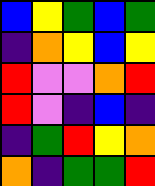[["blue", "yellow", "green", "blue", "green"], ["indigo", "orange", "yellow", "blue", "yellow"], ["red", "violet", "violet", "orange", "red"], ["red", "violet", "indigo", "blue", "indigo"], ["indigo", "green", "red", "yellow", "orange"], ["orange", "indigo", "green", "green", "red"]]